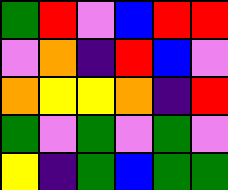[["green", "red", "violet", "blue", "red", "red"], ["violet", "orange", "indigo", "red", "blue", "violet"], ["orange", "yellow", "yellow", "orange", "indigo", "red"], ["green", "violet", "green", "violet", "green", "violet"], ["yellow", "indigo", "green", "blue", "green", "green"]]